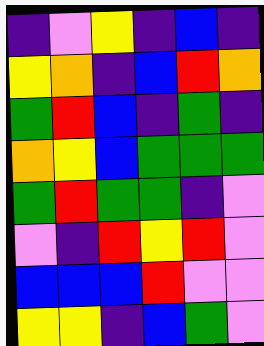[["indigo", "violet", "yellow", "indigo", "blue", "indigo"], ["yellow", "orange", "indigo", "blue", "red", "orange"], ["green", "red", "blue", "indigo", "green", "indigo"], ["orange", "yellow", "blue", "green", "green", "green"], ["green", "red", "green", "green", "indigo", "violet"], ["violet", "indigo", "red", "yellow", "red", "violet"], ["blue", "blue", "blue", "red", "violet", "violet"], ["yellow", "yellow", "indigo", "blue", "green", "violet"]]